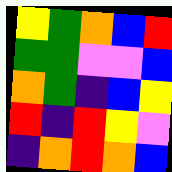[["yellow", "green", "orange", "blue", "red"], ["green", "green", "violet", "violet", "blue"], ["orange", "green", "indigo", "blue", "yellow"], ["red", "indigo", "red", "yellow", "violet"], ["indigo", "orange", "red", "orange", "blue"]]